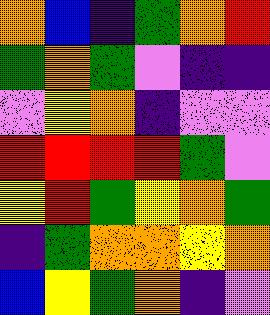[["orange", "blue", "indigo", "green", "orange", "red"], ["green", "orange", "green", "violet", "indigo", "indigo"], ["violet", "yellow", "orange", "indigo", "violet", "violet"], ["red", "red", "red", "red", "green", "violet"], ["yellow", "red", "green", "yellow", "orange", "green"], ["indigo", "green", "orange", "orange", "yellow", "orange"], ["blue", "yellow", "green", "orange", "indigo", "violet"]]